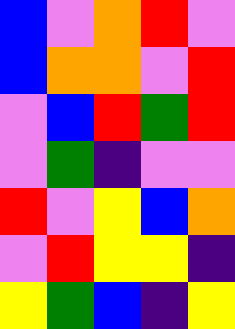[["blue", "violet", "orange", "red", "violet"], ["blue", "orange", "orange", "violet", "red"], ["violet", "blue", "red", "green", "red"], ["violet", "green", "indigo", "violet", "violet"], ["red", "violet", "yellow", "blue", "orange"], ["violet", "red", "yellow", "yellow", "indigo"], ["yellow", "green", "blue", "indigo", "yellow"]]